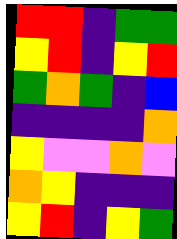[["red", "red", "indigo", "green", "green"], ["yellow", "red", "indigo", "yellow", "red"], ["green", "orange", "green", "indigo", "blue"], ["indigo", "indigo", "indigo", "indigo", "orange"], ["yellow", "violet", "violet", "orange", "violet"], ["orange", "yellow", "indigo", "indigo", "indigo"], ["yellow", "red", "indigo", "yellow", "green"]]